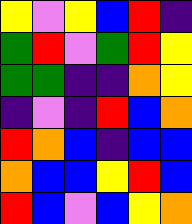[["yellow", "violet", "yellow", "blue", "red", "indigo"], ["green", "red", "violet", "green", "red", "yellow"], ["green", "green", "indigo", "indigo", "orange", "yellow"], ["indigo", "violet", "indigo", "red", "blue", "orange"], ["red", "orange", "blue", "indigo", "blue", "blue"], ["orange", "blue", "blue", "yellow", "red", "blue"], ["red", "blue", "violet", "blue", "yellow", "orange"]]